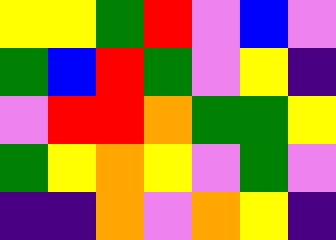[["yellow", "yellow", "green", "red", "violet", "blue", "violet"], ["green", "blue", "red", "green", "violet", "yellow", "indigo"], ["violet", "red", "red", "orange", "green", "green", "yellow"], ["green", "yellow", "orange", "yellow", "violet", "green", "violet"], ["indigo", "indigo", "orange", "violet", "orange", "yellow", "indigo"]]